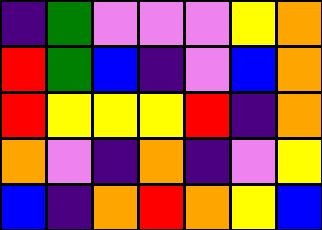[["indigo", "green", "violet", "violet", "violet", "yellow", "orange"], ["red", "green", "blue", "indigo", "violet", "blue", "orange"], ["red", "yellow", "yellow", "yellow", "red", "indigo", "orange"], ["orange", "violet", "indigo", "orange", "indigo", "violet", "yellow"], ["blue", "indigo", "orange", "red", "orange", "yellow", "blue"]]